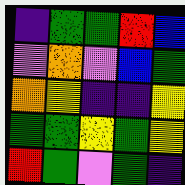[["indigo", "green", "green", "red", "blue"], ["violet", "orange", "violet", "blue", "green"], ["orange", "yellow", "indigo", "indigo", "yellow"], ["green", "green", "yellow", "green", "yellow"], ["red", "green", "violet", "green", "indigo"]]